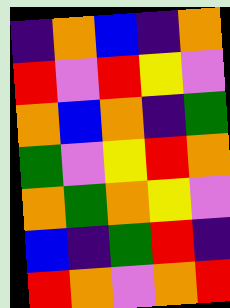[["indigo", "orange", "blue", "indigo", "orange"], ["red", "violet", "red", "yellow", "violet"], ["orange", "blue", "orange", "indigo", "green"], ["green", "violet", "yellow", "red", "orange"], ["orange", "green", "orange", "yellow", "violet"], ["blue", "indigo", "green", "red", "indigo"], ["red", "orange", "violet", "orange", "red"]]